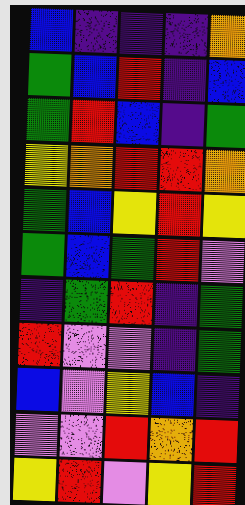[["blue", "indigo", "indigo", "indigo", "orange"], ["green", "blue", "red", "indigo", "blue"], ["green", "red", "blue", "indigo", "green"], ["yellow", "orange", "red", "red", "orange"], ["green", "blue", "yellow", "red", "yellow"], ["green", "blue", "green", "red", "violet"], ["indigo", "green", "red", "indigo", "green"], ["red", "violet", "violet", "indigo", "green"], ["blue", "violet", "yellow", "blue", "indigo"], ["violet", "violet", "red", "orange", "red"], ["yellow", "red", "violet", "yellow", "red"]]